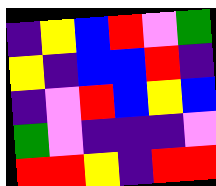[["indigo", "yellow", "blue", "red", "violet", "green"], ["yellow", "indigo", "blue", "blue", "red", "indigo"], ["indigo", "violet", "red", "blue", "yellow", "blue"], ["green", "violet", "indigo", "indigo", "indigo", "violet"], ["red", "red", "yellow", "indigo", "red", "red"]]